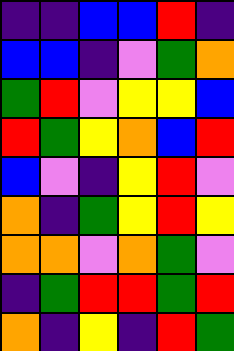[["indigo", "indigo", "blue", "blue", "red", "indigo"], ["blue", "blue", "indigo", "violet", "green", "orange"], ["green", "red", "violet", "yellow", "yellow", "blue"], ["red", "green", "yellow", "orange", "blue", "red"], ["blue", "violet", "indigo", "yellow", "red", "violet"], ["orange", "indigo", "green", "yellow", "red", "yellow"], ["orange", "orange", "violet", "orange", "green", "violet"], ["indigo", "green", "red", "red", "green", "red"], ["orange", "indigo", "yellow", "indigo", "red", "green"]]